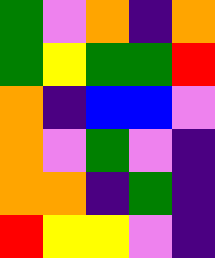[["green", "violet", "orange", "indigo", "orange"], ["green", "yellow", "green", "green", "red"], ["orange", "indigo", "blue", "blue", "violet"], ["orange", "violet", "green", "violet", "indigo"], ["orange", "orange", "indigo", "green", "indigo"], ["red", "yellow", "yellow", "violet", "indigo"]]